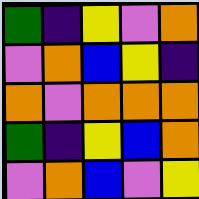[["green", "indigo", "yellow", "violet", "orange"], ["violet", "orange", "blue", "yellow", "indigo"], ["orange", "violet", "orange", "orange", "orange"], ["green", "indigo", "yellow", "blue", "orange"], ["violet", "orange", "blue", "violet", "yellow"]]